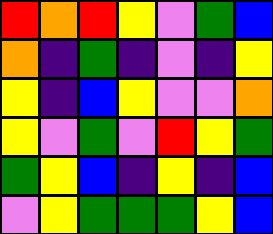[["red", "orange", "red", "yellow", "violet", "green", "blue"], ["orange", "indigo", "green", "indigo", "violet", "indigo", "yellow"], ["yellow", "indigo", "blue", "yellow", "violet", "violet", "orange"], ["yellow", "violet", "green", "violet", "red", "yellow", "green"], ["green", "yellow", "blue", "indigo", "yellow", "indigo", "blue"], ["violet", "yellow", "green", "green", "green", "yellow", "blue"]]